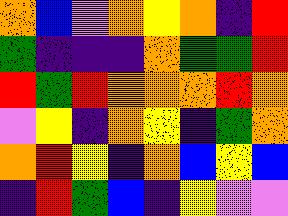[["orange", "blue", "violet", "orange", "yellow", "orange", "indigo", "red"], ["green", "indigo", "indigo", "indigo", "orange", "green", "green", "red"], ["red", "green", "red", "orange", "orange", "orange", "red", "orange"], ["violet", "yellow", "indigo", "orange", "yellow", "indigo", "green", "orange"], ["orange", "red", "yellow", "indigo", "orange", "blue", "yellow", "blue"], ["indigo", "red", "green", "blue", "indigo", "yellow", "violet", "violet"]]